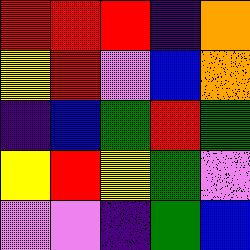[["red", "red", "red", "indigo", "orange"], ["yellow", "red", "violet", "blue", "orange"], ["indigo", "blue", "green", "red", "green"], ["yellow", "red", "yellow", "green", "violet"], ["violet", "violet", "indigo", "green", "blue"]]